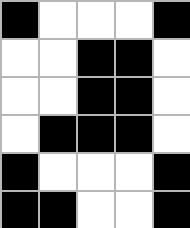[["black", "white", "white", "white", "black"], ["white", "white", "black", "black", "white"], ["white", "white", "black", "black", "white"], ["white", "black", "black", "black", "white"], ["black", "white", "white", "white", "black"], ["black", "black", "white", "white", "black"]]